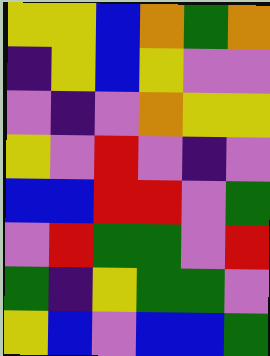[["yellow", "yellow", "blue", "orange", "green", "orange"], ["indigo", "yellow", "blue", "yellow", "violet", "violet"], ["violet", "indigo", "violet", "orange", "yellow", "yellow"], ["yellow", "violet", "red", "violet", "indigo", "violet"], ["blue", "blue", "red", "red", "violet", "green"], ["violet", "red", "green", "green", "violet", "red"], ["green", "indigo", "yellow", "green", "green", "violet"], ["yellow", "blue", "violet", "blue", "blue", "green"]]